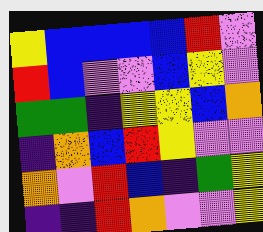[["yellow", "blue", "blue", "blue", "blue", "red", "violet"], ["red", "blue", "violet", "violet", "blue", "yellow", "violet"], ["green", "green", "indigo", "yellow", "yellow", "blue", "orange"], ["indigo", "orange", "blue", "red", "yellow", "violet", "violet"], ["orange", "violet", "red", "blue", "indigo", "green", "yellow"], ["indigo", "indigo", "red", "orange", "violet", "violet", "yellow"]]